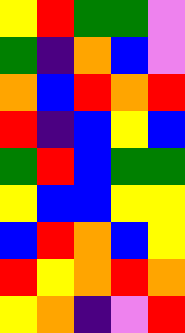[["yellow", "red", "green", "green", "violet"], ["green", "indigo", "orange", "blue", "violet"], ["orange", "blue", "red", "orange", "red"], ["red", "indigo", "blue", "yellow", "blue"], ["green", "red", "blue", "green", "green"], ["yellow", "blue", "blue", "yellow", "yellow"], ["blue", "red", "orange", "blue", "yellow"], ["red", "yellow", "orange", "red", "orange"], ["yellow", "orange", "indigo", "violet", "red"]]